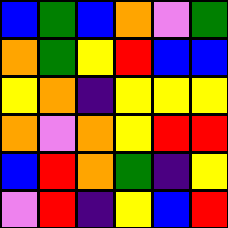[["blue", "green", "blue", "orange", "violet", "green"], ["orange", "green", "yellow", "red", "blue", "blue"], ["yellow", "orange", "indigo", "yellow", "yellow", "yellow"], ["orange", "violet", "orange", "yellow", "red", "red"], ["blue", "red", "orange", "green", "indigo", "yellow"], ["violet", "red", "indigo", "yellow", "blue", "red"]]